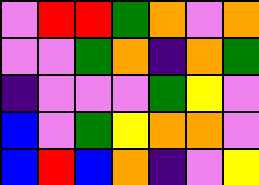[["violet", "red", "red", "green", "orange", "violet", "orange"], ["violet", "violet", "green", "orange", "indigo", "orange", "green"], ["indigo", "violet", "violet", "violet", "green", "yellow", "violet"], ["blue", "violet", "green", "yellow", "orange", "orange", "violet"], ["blue", "red", "blue", "orange", "indigo", "violet", "yellow"]]